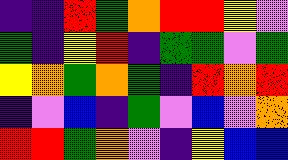[["indigo", "indigo", "red", "green", "orange", "red", "red", "yellow", "violet"], ["green", "indigo", "yellow", "red", "indigo", "green", "green", "violet", "green"], ["yellow", "orange", "green", "orange", "green", "indigo", "red", "orange", "red"], ["indigo", "violet", "blue", "indigo", "green", "violet", "blue", "violet", "orange"], ["red", "red", "green", "orange", "violet", "indigo", "yellow", "blue", "blue"]]